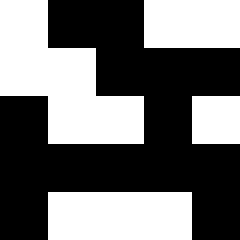[["white", "black", "black", "white", "white"], ["white", "white", "black", "black", "black"], ["black", "white", "white", "black", "white"], ["black", "black", "black", "black", "black"], ["black", "white", "white", "white", "black"]]